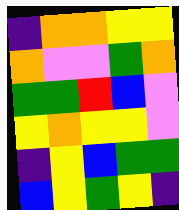[["indigo", "orange", "orange", "yellow", "yellow"], ["orange", "violet", "violet", "green", "orange"], ["green", "green", "red", "blue", "violet"], ["yellow", "orange", "yellow", "yellow", "violet"], ["indigo", "yellow", "blue", "green", "green"], ["blue", "yellow", "green", "yellow", "indigo"]]